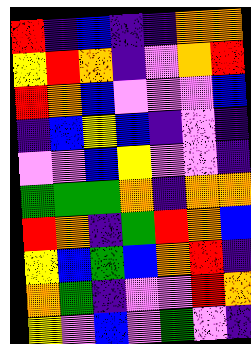[["red", "indigo", "blue", "indigo", "indigo", "orange", "orange"], ["yellow", "red", "orange", "indigo", "violet", "orange", "red"], ["red", "orange", "blue", "violet", "violet", "violet", "blue"], ["indigo", "blue", "yellow", "blue", "indigo", "violet", "indigo"], ["violet", "violet", "blue", "yellow", "violet", "violet", "indigo"], ["green", "green", "green", "orange", "indigo", "orange", "orange"], ["red", "orange", "indigo", "green", "red", "orange", "blue"], ["yellow", "blue", "green", "blue", "orange", "red", "indigo"], ["orange", "green", "indigo", "violet", "violet", "red", "orange"], ["yellow", "violet", "blue", "violet", "green", "violet", "indigo"]]